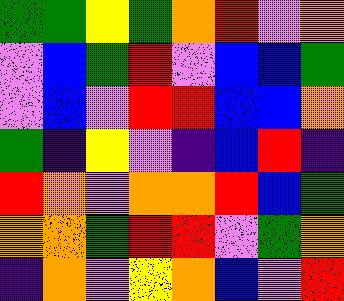[["green", "green", "yellow", "green", "orange", "red", "violet", "orange"], ["violet", "blue", "green", "red", "violet", "blue", "blue", "green"], ["violet", "blue", "violet", "red", "red", "blue", "blue", "orange"], ["green", "indigo", "yellow", "violet", "indigo", "blue", "red", "indigo"], ["red", "orange", "violet", "orange", "orange", "red", "blue", "green"], ["orange", "orange", "green", "red", "red", "violet", "green", "orange"], ["indigo", "orange", "violet", "yellow", "orange", "blue", "violet", "red"]]